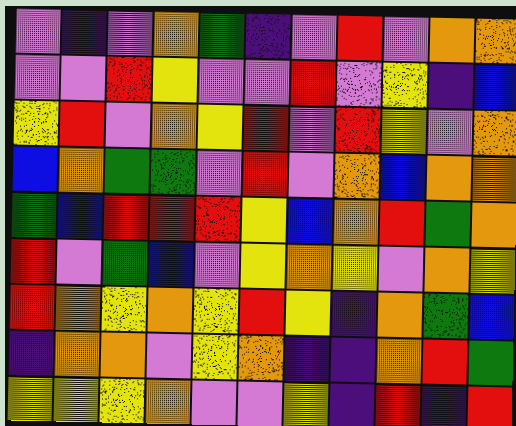[["violet", "indigo", "violet", "orange", "green", "indigo", "violet", "red", "violet", "orange", "orange"], ["violet", "violet", "red", "yellow", "violet", "violet", "red", "violet", "yellow", "indigo", "blue"], ["yellow", "red", "violet", "orange", "yellow", "red", "violet", "red", "yellow", "violet", "orange"], ["blue", "orange", "green", "green", "violet", "red", "violet", "orange", "blue", "orange", "orange"], ["green", "blue", "red", "red", "red", "yellow", "blue", "orange", "red", "green", "orange"], ["red", "violet", "green", "blue", "violet", "yellow", "orange", "yellow", "violet", "orange", "yellow"], ["red", "orange", "yellow", "orange", "yellow", "red", "yellow", "indigo", "orange", "green", "blue"], ["indigo", "orange", "orange", "violet", "yellow", "orange", "indigo", "indigo", "orange", "red", "green"], ["yellow", "yellow", "yellow", "orange", "violet", "violet", "yellow", "indigo", "red", "indigo", "red"]]